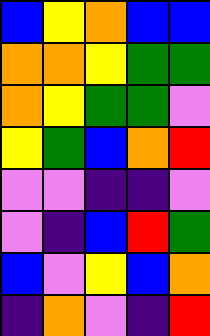[["blue", "yellow", "orange", "blue", "blue"], ["orange", "orange", "yellow", "green", "green"], ["orange", "yellow", "green", "green", "violet"], ["yellow", "green", "blue", "orange", "red"], ["violet", "violet", "indigo", "indigo", "violet"], ["violet", "indigo", "blue", "red", "green"], ["blue", "violet", "yellow", "blue", "orange"], ["indigo", "orange", "violet", "indigo", "red"]]